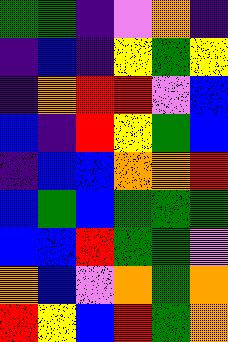[["green", "green", "indigo", "violet", "orange", "indigo"], ["indigo", "blue", "indigo", "yellow", "green", "yellow"], ["indigo", "orange", "red", "red", "violet", "blue"], ["blue", "indigo", "red", "yellow", "green", "blue"], ["indigo", "blue", "blue", "orange", "orange", "red"], ["blue", "green", "blue", "green", "green", "green"], ["blue", "blue", "red", "green", "green", "violet"], ["orange", "blue", "violet", "orange", "green", "orange"], ["red", "yellow", "blue", "red", "green", "orange"]]